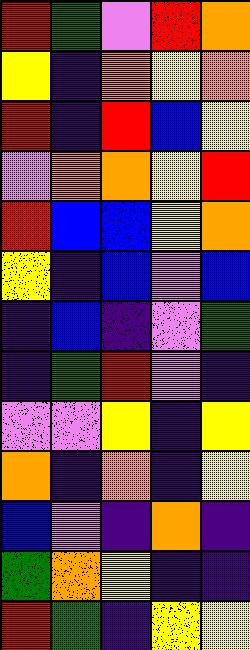[["red", "green", "violet", "red", "orange"], ["yellow", "indigo", "orange", "yellow", "orange"], ["red", "indigo", "red", "blue", "yellow"], ["violet", "orange", "orange", "yellow", "red"], ["red", "blue", "blue", "yellow", "orange"], ["yellow", "indigo", "blue", "violet", "blue"], ["indigo", "blue", "indigo", "violet", "green"], ["indigo", "green", "red", "violet", "indigo"], ["violet", "violet", "yellow", "indigo", "yellow"], ["orange", "indigo", "orange", "indigo", "yellow"], ["blue", "violet", "indigo", "orange", "indigo"], ["green", "orange", "yellow", "indigo", "indigo"], ["red", "green", "indigo", "yellow", "yellow"]]